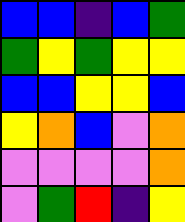[["blue", "blue", "indigo", "blue", "green"], ["green", "yellow", "green", "yellow", "yellow"], ["blue", "blue", "yellow", "yellow", "blue"], ["yellow", "orange", "blue", "violet", "orange"], ["violet", "violet", "violet", "violet", "orange"], ["violet", "green", "red", "indigo", "yellow"]]